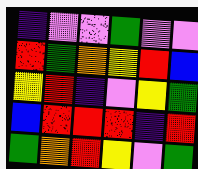[["indigo", "violet", "violet", "green", "violet", "violet"], ["red", "green", "orange", "yellow", "red", "blue"], ["yellow", "red", "indigo", "violet", "yellow", "green"], ["blue", "red", "red", "red", "indigo", "red"], ["green", "orange", "red", "yellow", "violet", "green"]]